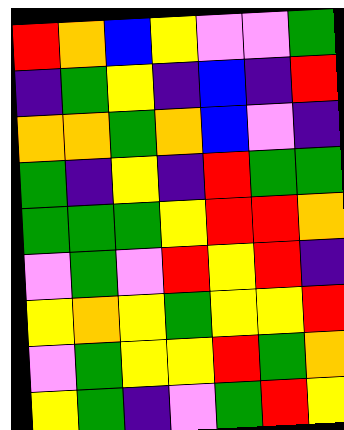[["red", "orange", "blue", "yellow", "violet", "violet", "green"], ["indigo", "green", "yellow", "indigo", "blue", "indigo", "red"], ["orange", "orange", "green", "orange", "blue", "violet", "indigo"], ["green", "indigo", "yellow", "indigo", "red", "green", "green"], ["green", "green", "green", "yellow", "red", "red", "orange"], ["violet", "green", "violet", "red", "yellow", "red", "indigo"], ["yellow", "orange", "yellow", "green", "yellow", "yellow", "red"], ["violet", "green", "yellow", "yellow", "red", "green", "orange"], ["yellow", "green", "indigo", "violet", "green", "red", "yellow"]]